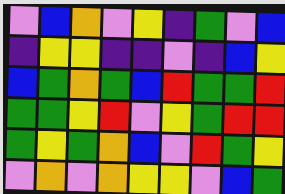[["violet", "blue", "orange", "violet", "yellow", "indigo", "green", "violet", "blue"], ["indigo", "yellow", "yellow", "indigo", "indigo", "violet", "indigo", "blue", "yellow"], ["blue", "green", "orange", "green", "blue", "red", "green", "green", "red"], ["green", "green", "yellow", "red", "violet", "yellow", "green", "red", "red"], ["green", "yellow", "green", "orange", "blue", "violet", "red", "green", "yellow"], ["violet", "orange", "violet", "orange", "yellow", "yellow", "violet", "blue", "green"]]